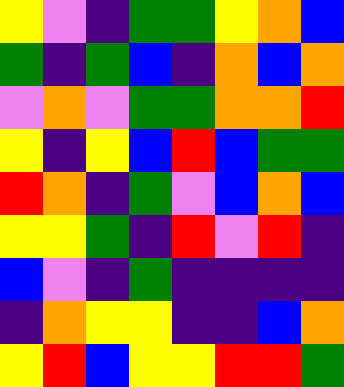[["yellow", "violet", "indigo", "green", "green", "yellow", "orange", "blue"], ["green", "indigo", "green", "blue", "indigo", "orange", "blue", "orange"], ["violet", "orange", "violet", "green", "green", "orange", "orange", "red"], ["yellow", "indigo", "yellow", "blue", "red", "blue", "green", "green"], ["red", "orange", "indigo", "green", "violet", "blue", "orange", "blue"], ["yellow", "yellow", "green", "indigo", "red", "violet", "red", "indigo"], ["blue", "violet", "indigo", "green", "indigo", "indigo", "indigo", "indigo"], ["indigo", "orange", "yellow", "yellow", "indigo", "indigo", "blue", "orange"], ["yellow", "red", "blue", "yellow", "yellow", "red", "red", "green"]]